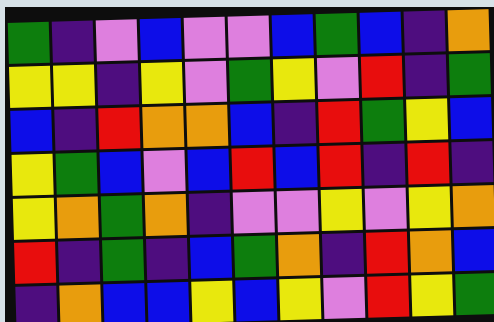[["green", "indigo", "violet", "blue", "violet", "violet", "blue", "green", "blue", "indigo", "orange"], ["yellow", "yellow", "indigo", "yellow", "violet", "green", "yellow", "violet", "red", "indigo", "green"], ["blue", "indigo", "red", "orange", "orange", "blue", "indigo", "red", "green", "yellow", "blue"], ["yellow", "green", "blue", "violet", "blue", "red", "blue", "red", "indigo", "red", "indigo"], ["yellow", "orange", "green", "orange", "indigo", "violet", "violet", "yellow", "violet", "yellow", "orange"], ["red", "indigo", "green", "indigo", "blue", "green", "orange", "indigo", "red", "orange", "blue"], ["indigo", "orange", "blue", "blue", "yellow", "blue", "yellow", "violet", "red", "yellow", "green"]]